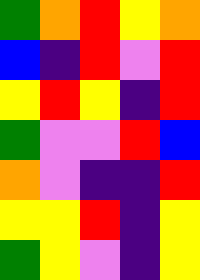[["green", "orange", "red", "yellow", "orange"], ["blue", "indigo", "red", "violet", "red"], ["yellow", "red", "yellow", "indigo", "red"], ["green", "violet", "violet", "red", "blue"], ["orange", "violet", "indigo", "indigo", "red"], ["yellow", "yellow", "red", "indigo", "yellow"], ["green", "yellow", "violet", "indigo", "yellow"]]